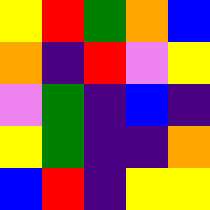[["yellow", "red", "green", "orange", "blue"], ["orange", "indigo", "red", "violet", "yellow"], ["violet", "green", "indigo", "blue", "indigo"], ["yellow", "green", "indigo", "indigo", "orange"], ["blue", "red", "indigo", "yellow", "yellow"]]